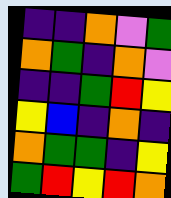[["indigo", "indigo", "orange", "violet", "green"], ["orange", "green", "indigo", "orange", "violet"], ["indigo", "indigo", "green", "red", "yellow"], ["yellow", "blue", "indigo", "orange", "indigo"], ["orange", "green", "green", "indigo", "yellow"], ["green", "red", "yellow", "red", "orange"]]